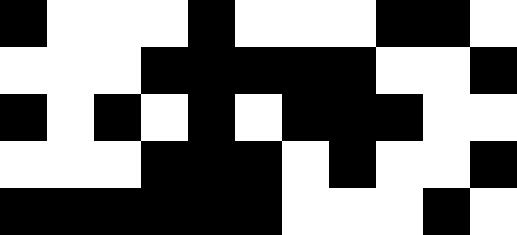[["black", "white", "white", "white", "black", "white", "white", "white", "black", "black", "white"], ["white", "white", "white", "black", "black", "black", "black", "black", "white", "white", "black"], ["black", "white", "black", "white", "black", "white", "black", "black", "black", "white", "white"], ["white", "white", "white", "black", "black", "black", "white", "black", "white", "white", "black"], ["black", "black", "black", "black", "black", "black", "white", "white", "white", "black", "white"]]